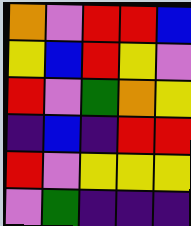[["orange", "violet", "red", "red", "blue"], ["yellow", "blue", "red", "yellow", "violet"], ["red", "violet", "green", "orange", "yellow"], ["indigo", "blue", "indigo", "red", "red"], ["red", "violet", "yellow", "yellow", "yellow"], ["violet", "green", "indigo", "indigo", "indigo"]]